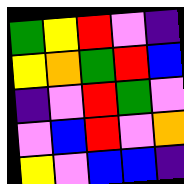[["green", "yellow", "red", "violet", "indigo"], ["yellow", "orange", "green", "red", "blue"], ["indigo", "violet", "red", "green", "violet"], ["violet", "blue", "red", "violet", "orange"], ["yellow", "violet", "blue", "blue", "indigo"]]